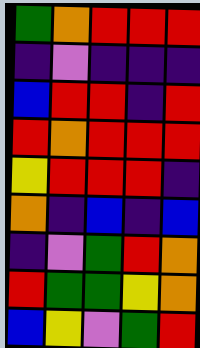[["green", "orange", "red", "red", "red"], ["indigo", "violet", "indigo", "indigo", "indigo"], ["blue", "red", "red", "indigo", "red"], ["red", "orange", "red", "red", "red"], ["yellow", "red", "red", "red", "indigo"], ["orange", "indigo", "blue", "indigo", "blue"], ["indigo", "violet", "green", "red", "orange"], ["red", "green", "green", "yellow", "orange"], ["blue", "yellow", "violet", "green", "red"]]